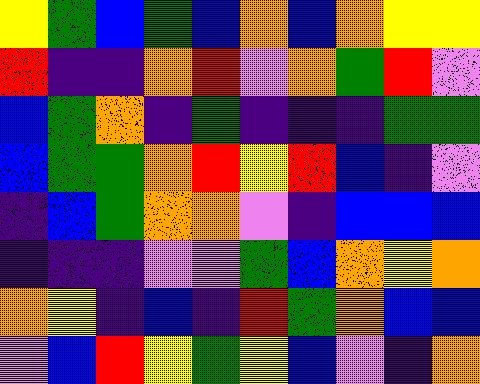[["yellow", "green", "blue", "green", "blue", "orange", "blue", "orange", "yellow", "yellow"], ["red", "indigo", "indigo", "orange", "red", "violet", "orange", "green", "red", "violet"], ["blue", "green", "orange", "indigo", "green", "indigo", "indigo", "indigo", "green", "green"], ["blue", "green", "green", "orange", "red", "yellow", "red", "blue", "indigo", "violet"], ["indigo", "blue", "green", "orange", "orange", "violet", "indigo", "blue", "blue", "blue"], ["indigo", "indigo", "indigo", "violet", "violet", "green", "blue", "orange", "yellow", "orange"], ["orange", "yellow", "indigo", "blue", "indigo", "red", "green", "orange", "blue", "blue"], ["violet", "blue", "red", "yellow", "green", "yellow", "blue", "violet", "indigo", "orange"]]